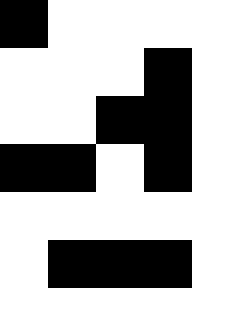[["black", "white", "white", "white", "white"], ["white", "white", "white", "black", "white"], ["white", "white", "black", "black", "white"], ["black", "black", "white", "black", "white"], ["white", "white", "white", "white", "white"], ["white", "black", "black", "black", "white"], ["white", "white", "white", "white", "white"]]